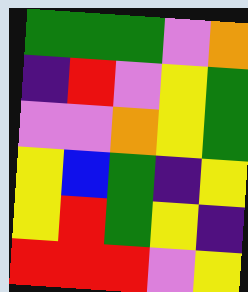[["green", "green", "green", "violet", "orange"], ["indigo", "red", "violet", "yellow", "green"], ["violet", "violet", "orange", "yellow", "green"], ["yellow", "blue", "green", "indigo", "yellow"], ["yellow", "red", "green", "yellow", "indigo"], ["red", "red", "red", "violet", "yellow"]]